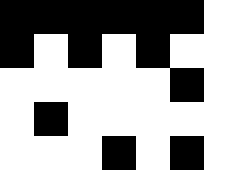[["black", "black", "black", "black", "black", "black", "white"], ["black", "white", "black", "white", "black", "white", "white"], ["white", "white", "white", "white", "white", "black", "white"], ["white", "black", "white", "white", "white", "white", "white"], ["white", "white", "white", "black", "white", "black", "white"]]